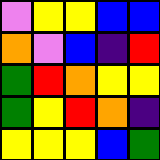[["violet", "yellow", "yellow", "blue", "blue"], ["orange", "violet", "blue", "indigo", "red"], ["green", "red", "orange", "yellow", "yellow"], ["green", "yellow", "red", "orange", "indigo"], ["yellow", "yellow", "yellow", "blue", "green"]]